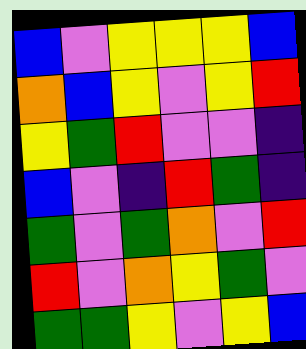[["blue", "violet", "yellow", "yellow", "yellow", "blue"], ["orange", "blue", "yellow", "violet", "yellow", "red"], ["yellow", "green", "red", "violet", "violet", "indigo"], ["blue", "violet", "indigo", "red", "green", "indigo"], ["green", "violet", "green", "orange", "violet", "red"], ["red", "violet", "orange", "yellow", "green", "violet"], ["green", "green", "yellow", "violet", "yellow", "blue"]]